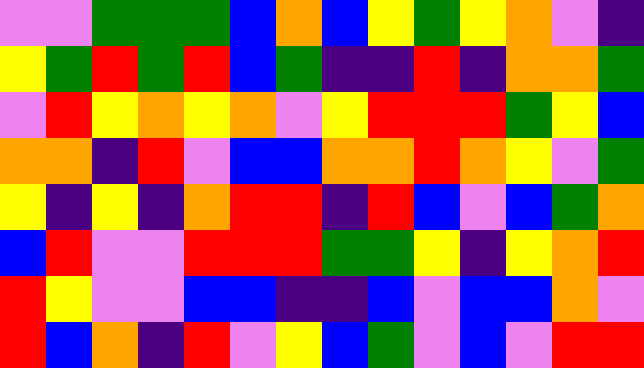[["violet", "violet", "green", "green", "green", "blue", "orange", "blue", "yellow", "green", "yellow", "orange", "violet", "indigo"], ["yellow", "green", "red", "green", "red", "blue", "green", "indigo", "indigo", "red", "indigo", "orange", "orange", "green"], ["violet", "red", "yellow", "orange", "yellow", "orange", "violet", "yellow", "red", "red", "red", "green", "yellow", "blue"], ["orange", "orange", "indigo", "red", "violet", "blue", "blue", "orange", "orange", "red", "orange", "yellow", "violet", "green"], ["yellow", "indigo", "yellow", "indigo", "orange", "red", "red", "indigo", "red", "blue", "violet", "blue", "green", "orange"], ["blue", "red", "violet", "violet", "red", "red", "red", "green", "green", "yellow", "indigo", "yellow", "orange", "red"], ["red", "yellow", "violet", "violet", "blue", "blue", "indigo", "indigo", "blue", "violet", "blue", "blue", "orange", "violet"], ["red", "blue", "orange", "indigo", "red", "violet", "yellow", "blue", "green", "violet", "blue", "violet", "red", "red"]]